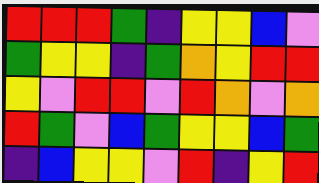[["red", "red", "red", "green", "indigo", "yellow", "yellow", "blue", "violet"], ["green", "yellow", "yellow", "indigo", "green", "orange", "yellow", "red", "red"], ["yellow", "violet", "red", "red", "violet", "red", "orange", "violet", "orange"], ["red", "green", "violet", "blue", "green", "yellow", "yellow", "blue", "green"], ["indigo", "blue", "yellow", "yellow", "violet", "red", "indigo", "yellow", "red"]]